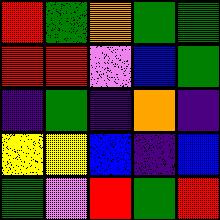[["red", "green", "orange", "green", "green"], ["red", "red", "violet", "blue", "green"], ["indigo", "green", "indigo", "orange", "indigo"], ["yellow", "yellow", "blue", "indigo", "blue"], ["green", "violet", "red", "green", "red"]]